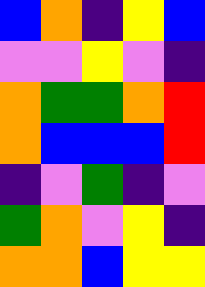[["blue", "orange", "indigo", "yellow", "blue"], ["violet", "violet", "yellow", "violet", "indigo"], ["orange", "green", "green", "orange", "red"], ["orange", "blue", "blue", "blue", "red"], ["indigo", "violet", "green", "indigo", "violet"], ["green", "orange", "violet", "yellow", "indigo"], ["orange", "orange", "blue", "yellow", "yellow"]]